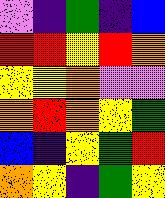[["violet", "indigo", "green", "indigo", "blue"], ["red", "red", "yellow", "red", "orange"], ["yellow", "yellow", "orange", "violet", "violet"], ["orange", "red", "orange", "yellow", "green"], ["blue", "indigo", "yellow", "green", "red"], ["orange", "yellow", "indigo", "green", "yellow"]]